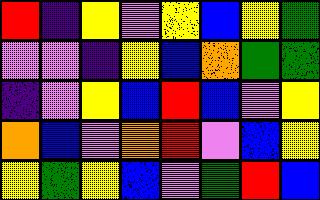[["red", "indigo", "yellow", "violet", "yellow", "blue", "yellow", "green"], ["violet", "violet", "indigo", "yellow", "blue", "orange", "green", "green"], ["indigo", "violet", "yellow", "blue", "red", "blue", "violet", "yellow"], ["orange", "blue", "violet", "orange", "red", "violet", "blue", "yellow"], ["yellow", "green", "yellow", "blue", "violet", "green", "red", "blue"]]